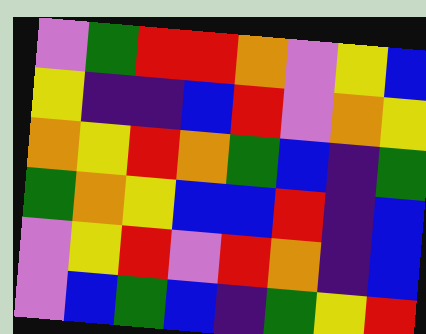[["violet", "green", "red", "red", "orange", "violet", "yellow", "blue"], ["yellow", "indigo", "indigo", "blue", "red", "violet", "orange", "yellow"], ["orange", "yellow", "red", "orange", "green", "blue", "indigo", "green"], ["green", "orange", "yellow", "blue", "blue", "red", "indigo", "blue"], ["violet", "yellow", "red", "violet", "red", "orange", "indigo", "blue"], ["violet", "blue", "green", "blue", "indigo", "green", "yellow", "red"]]